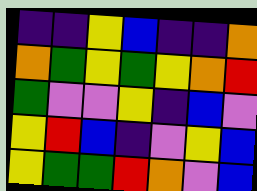[["indigo", "indigo", "yellow", "blue", "indigo", "indigo", "orange"], ["orange", "green", "yellow", "green", "yellow", "orange", "red"], ["green", "violet", "violet", "yellow", "indigo", "blue", "violet"], ["yellow", "red", "blue", "indigo", "violet", "yellow", "blue"], ["yellow", "green", "green", "red", "orange", "violet", "blue"]]